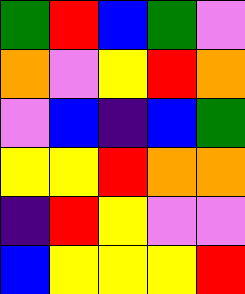[["green", "red", "blue", "green", "violet"], ["orange", "violet", "yellow", "red", "orange"], ["violet", "blue", "indigo", "blue", "green"], ["yellow", "yellow", "red", "orange", "orange"], ["indigo", "red", "yellow", "violet", "violet"], ["blue", "yellow", "yellow", "yellow", "red"]]